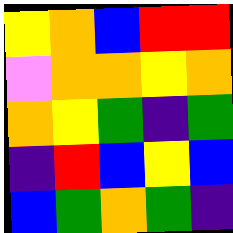[["yellow", "orange", "blue", "red", "red"], ["violet", "orange", "orange", "yellow", "orange"], ["orange", "yellow", "green", "indigo", "green"], ["indigo", "red", "blue", "yellow", "blue"], ["blue", "green", "orange", "green", "indigo"]]